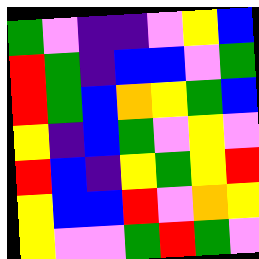[["green", "violet", "indigo", "indigo", "violet", "yellow", "blue"], ["red", "green", "indigo", "blue", "blue", "violet", "green"], ["red", "green", "blue", "orange", "yellow", "green", "blue"], ["yellow", "indigo", "blue", "green", "violet", "yellow", "violet"], ["red", "blue", "indigo", "yellow", "green", "yellow", "red"], ["yellow", "blue", "blue", "red", "violet", "orange", "yellow"], ["yellow", "violet", "violet", "green", "red", "green", "violet"]]